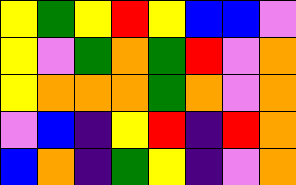[["yellow", "green", "yellow", "red", "yellow", "blue", "blue", "violet"], ["yellow", "violet", "green", "orange", "green", "red", "violet", "orange"], ["yellow", "orange", "orange", "orange", "green", "orange", "violet", "orange"], ["violet", "blue", "indigo", "yellow", "red", "indigo", "red", "orange"], ["blue", "orange", "indigo", "green", "yellow", "indigo", "violet", "orange"]]